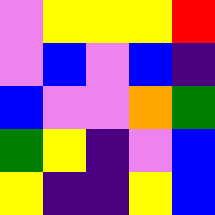[["violet", "yellow", "yellow", "yellow", "red"], ["violet", "blue", "violet", "blue", "indigo"], ["blue", "violet", "violet", "orange", "green"], ["green", "yellow", "indigo", "violet", "blue"], ["yellow", "indigo", "indigo", "yellow", "blue"]]